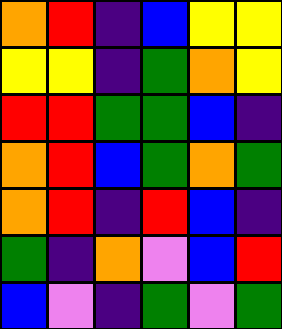[["orange", "red", "indigo", "blue", "yellow", "yellow"], ["yellow", "yellow", "indigo", "green", "orange", "yellow"], ["red", "red", "green", "green", "blue", "indigo"], ["orange", "red", "blue", "green", "orange", "green"], ["orange", "red", "indigo", "red", "blue", "indigo"], ["green", "indigo", "orange", "violet", "blue", "red"], ["blue", "violet", "indigo", "green", "violet", "green"]]